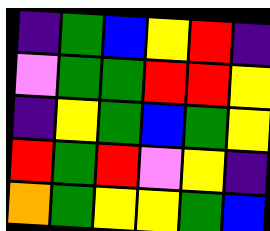[["indigo", "green", "blue", "yellow", "red", "indigo"], ["violet", "green", "green", "red", "red", "yellow"], ["indigo", "yellow", "green", "blue", "green", "yellow"], ["red", "green", "red", "violet", "yellow", "indigo"], ["orange", "green", "yellow", "yellow", "green", "blue"]]